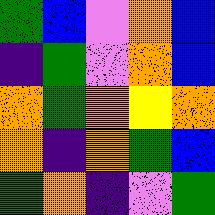[["green", "blue", "violet", "orange", "blue"], ["indigo", "green", "violet", "orange", "blue"], ["orange", "green", "orange", "yellow", "orange"], ["orange", "indigo", "orange", "green", "blue"], ["green", "orange", "indigo", "violet", "green"]]